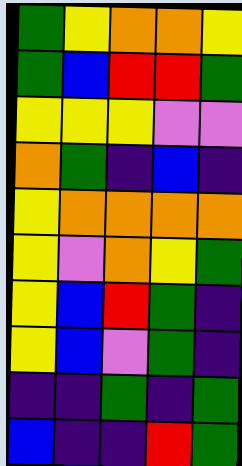[["green", "yellow", "orange", "orange", "yellow"], ["green", "blue", "red", "red", "green"], ["yellow", "yellow", "yellow", "violet", "violet"], ["orange", "green", "indigo", "blue", "indigo"], ["yellow", "orange", "orange", "orange", "orange"], ["yellow", "violet", "orange", "yellow", "green"], ["yellow", "blue", "red", "green", "indigo"], ["yellow", "blue", "violet", "green", "indigo"], ["indigo", "indigo", "green", "indigo", "green"], ["blue", "indigo", "indigo", "red", "green"]]